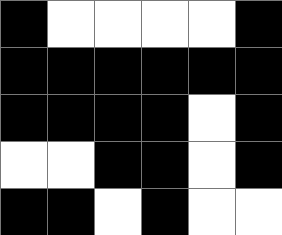[["black", "white", "white", "white", "white", "black"], ["black", "black", "black", "black", "black", "black"], ["black", "black", "black", "black", "white", "black"], ["white", "white", "black", "black", "white", "black"], ["black", "black", "white", "black", "white", "white"]]